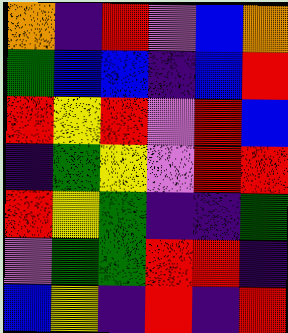[["orange", "indigo", "red", "violet", "blue", "orange"], ["green", "blue", "blue", "indigo", "blue", "red"], ["red", "yellow", "red", "violet", "red", "blue"], ["indigo", "green", "yellow", "violet", "red", "red"], ["red", "yellow", "green", "indigo", "indigo", "green"], ["violet", "green", "green", "red", "red", "indigo"], ["blue", "yellow", "indigo", "red", "indigo", "red"]]